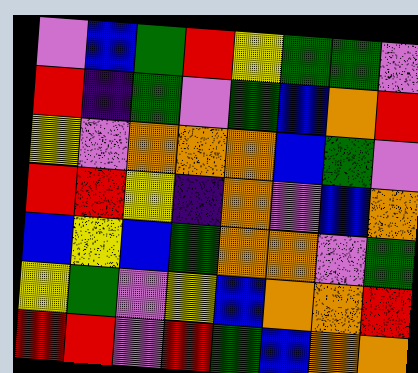[["violet", "blue", "green", "red", "yellow", "green", "green", "violet"], ["red", "indigo", "green", "violet", "green", "blue", "orange", "red"], ["yellow", "violet", "orange", "orange", "orange", "blue", "green", "violet"], ["red", "red", "yellow", "indigo", "orange", "violet", "blue", "orange"], ["blue", "yellow", "blue", "green", "orange", "orange", "violet", "green"], ["yellow", "green", "violet", "yellow", "blue", "orange", "orange", "red"], ["red", "red", "violet", "red", "green", "blue", "orange", "orange"]]